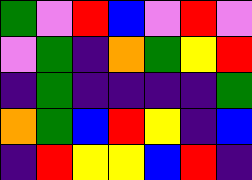[["green", "violet", "red", "blue", "violet", "red", "violet"], ["violet", "green", "indigo", "orange", "green", "yellow", "red"], ["indigo", "green", "indigo", "indigo", "indigo", "indigo", "green"], ["orange", "green", "blue", "red", "yellow", "indigo", "blue"], ["indigo", "red", "yellow", "yellow", "blue", "red", "indigo"]]